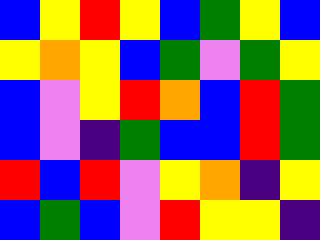[["blue", "yellow", "red", "yellow", "blue", "green", "yellow", "blue"], ["yellow", "orange", "yellow", "blue", "green", "violet", "green", "yellow"], ["blue", "violet", "yellow", "red", "orange", "blue", "red", "green"], ["blue", "violet", "indigo", "green", "blue", "blue", "red", "green"], ["red", "blue", "red", "violet", "yellow", "orange", "indigo", "yellow"], ["blue", "green", "blue", "violet", "red", "yellow", "yellow", "indigo"]]